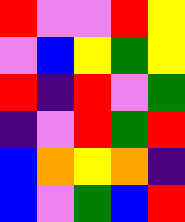[["red", "violet", "violet", "red", "yellow"], ["violet", "blue", "yellow", "green", "yellow"], ["red", "indigo", "red", "violet", "green"], ["indigo", "violet", "red", "green", "red"], ["blue", "orange", "yellow", "orange", "indigo"], ["blue", "violet", "green", "blue", "red"]]